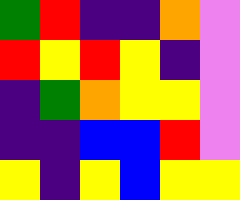[["green", "red", "indigo", "indigo", "orange", "violet"], ["red", "yellow", "red", "yellow", "indigo", "violet"], ["indigo", "green", "orange", "yellow", "yellow", "violet"], ["indigo", "indigo", "blue", "blue", "red", "violet"], ["yellow", "indigo", "yellow", "blue", "yellow", "yellow"]]